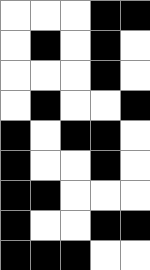[["white", "white", "white", "black", "black"], ["white", "black", "white", "black", "white"], ["white", "white", "white", "black", "white"], ["white", "black", "white", "white", "black"], ["black", "white", "black", "black", "white"], ["black", "white", "white", "black", "white"], ["black", "black", "white", "white", "white"], ["black", "white", "white", "black", "black"], ["black", "black", "black", "white", "white"]]